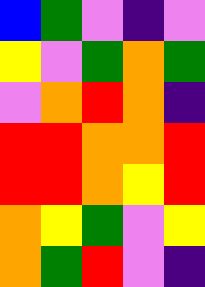[["blue", "green", "violet", "indigo", "violet"], ["yellow", "violet", "green", "orange", "green"], ["violet", "orange", "red", "orange", "indigo"], ["red", "red", "orange", "orange", "red"], ["red", "red", "orange", "yellow", "red"], ["orange", "yellow", "green", "violet", "yellow"], ["orange", "green", "red", "violet", "indigo"]]